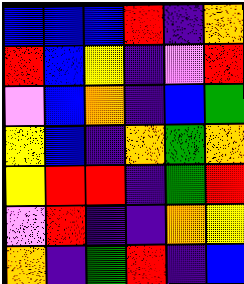[["blue", "blue", "blue", "red", "indigo", "orange"], ["red", "blue", "yellow", "indigo", "violet", "red"], ["violet", "blue", "orange", "indigo", "blue", "green"], ["yellow", "blue", "indigo", "orange", "green", "orange"], ["yellow", "red", "red", "indigo", "green", "red"], ["violet", "red", "indigo", "indigo", "orange", "yellow"], ["orange", "indigo", "green", "red", "indigo", "blue"]]